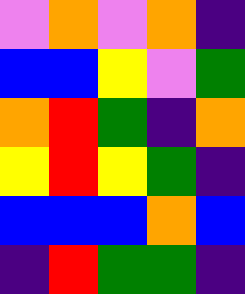[["violet", "orange", "violet", "orange", "indigo"], ["blue", "blue", "yellow", "violet", "green"], ["orange", "red", "green", "indigo", "orange"], ["yellow", "red", "yellow", "green", "indigo"], ["blue", "blue", "blue", "orange", "blue"], ["indigo", "red", "green", "green", "indigo"]]